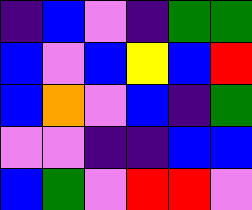[["indigo", "blue", "violet", "indigo", "green", "green"], ["blue", "violet", "blue", "yellow", "blue", "red"], ["blue", "orange", "violet", "blue", "indigo", "green"], ["violet", "violet", "indigo", "indigo", "blue", "blue"], ["blue", "green", "violet", "red", "red", "violet"]]